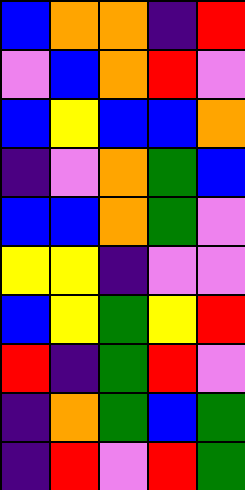[["blue", "orange", "orange", "indigo", "red"], ["violet", "blue", "orange", "red", "violet"], ["blue", "yellow", "blue", "blue", "orange"], ["indigo", "violet", "orange", "green", "blue"], ["blue", "blue", "orange", "green", "violet"], ["yellow", "yellow", "indigo", "violet", "violet"], ["blue", "yellow", "green", "yellow", "red"], ["red", "indigo", "green", "red", "violet"], ["indigo", "orange", "green", "blue", "green"], ["indigo", "red", "violet", "red", "green"]]